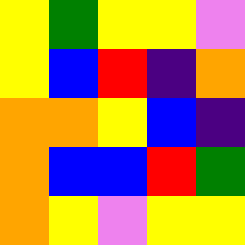[["yellow", "green", "yellow", "yellow", "violet"], ["yellow", "blue", "red", "indigo", "orange"], ["orange", "orange", "yellow", "blue", "indigo"], ["orange", "blue", "blue", "red", "green"], ["orange", "yellow", "violet", "yellow", "yellow"]]